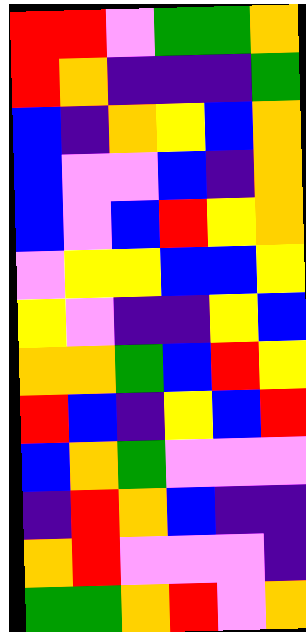[["red", "red", "violet", "green", "green", "orange"], ["red", "orange", "indigo", "indigo", "indigo", "green"], ["blue", "indigo", "orange", "yellow", "blue", "orange"], ["blue", "violet", "violet", "blue", "indigo", "orange"], ["blue", "violet", "blue", "red", "yellow", "orange"], ["violet", "yellow", "yellow", "blue", "blue", "yellow"], ["yellow", "violet", "indigo", "indigo", "yellow", "blue"], ["orange", "orange", "green", "blue", "red", "yellow"], ["red", "blue", "indigo", "yellow", "blue", "red"], ["blue", "orange", "green", "violet", "violet", "violet"], ["indigo", "red", "orange", "blue", "indigo", "indigo"], ["orange", "red", "violet", "violet", "violet", "indigo"], ["green", "green", "orange", "red", "violet", "orange"]]